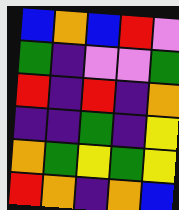[["blue", "orange", "blue", "red", "violet"], ["green", "indigo", "violet", "violet", "green"], ["red", "indigo", "red", "indigo", "orange"], ["indigo", "indigo", "green", "indigo", "yellow"], ["orange", "green", "yellow", "green", "yellow"], ["red", "orange", "indigo", "orange", "blue"]]